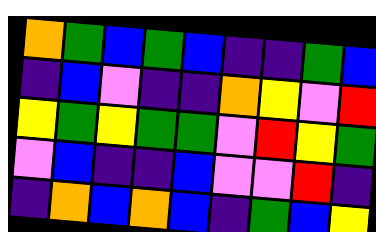[["orange", "green", "blue", "green", "blue", "indigo", "indigo", "green", "blue"], ["indigo", "blue", "violet", "indigo", "indigo", "orange", "yellow", "violet", "red"], ["yellow", "green", "yellow", "green", "green", "violet", "red", "yellow", "green"], ["violet", "blue", "indigo", "indigo", "blue", "violet", "violet", "red", "indigo"], ["indigo", "orange", "blue", "orange", "blue", "indigo", "green", "blue", "yellow"]]